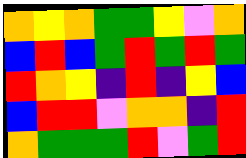[["orange", "yellow", "orange", "green", "green", "yellow", "violet", "orange"], ["blue", "red", "blue", "green", "red", "green", "red", "green"], ["red", "orange", "yellow", "indigo", "red", "indigo", "yellow", "blue"], ["blue", "red", "red", "violet", "orange", "orange", "indigo", "red"], ["orange", "green", "green", "green", "red", "violet", "green", "red"]]